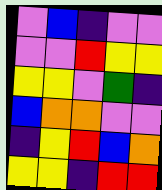[["violet", "blue", "indigo", "violet", "violet"], ["violet", "violet", "red", "yellow", "yellow"], ["yellow", "yellow", "violet", "green", "indigo"], ["blue", "orange", "orange", "violet", "violet"], ["indigo", "yellow", "red", "blue", "orange"], ["yellow", "yellow", "indigo", "red", "red"]]